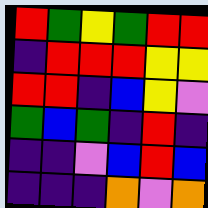[["red", "green", "yellow", "green", "red", "red"], ["indigo", "red", "red", "red", "yellow", "yellow"], ["red", "red", "indigo", "blue", "yellow", "violet"], ["green", "blue", "green", "indigo", "red", "indigo"], ["indigo", "indigo", "violet", "blue", "red", "blue"], ["indigo", "indigo", "indigo", "orange", "violet", "orange"]]